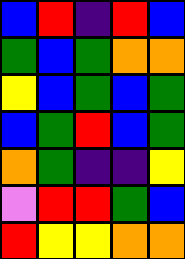[["blue", "red", "indigo", "red", "blue"], ["green", "blue", "green", "orange", "orange"], ["yellow", "blue", "green", "blue", "green"], ["blue", "green", "red", "blue", "green"], ["orange", "green", "indigo", "indigo", "yellow"], ["violet", "red", "red", "green", "blue"], ["red", "yellow", "yellow", "orange", "orange"]]